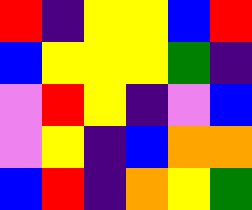[["red", "indigo", "yellow", "yellow", "blue", "red"], ["blue", "yellow", "yellow", "yellow", "green", "indigo"], ["violet", "red", "yellow", "indigo", "violet", "blue"], ["violet", "yellow", "indigo", "blue", "orange", "orange"], ["blue", "red", "indigo", "orange", "yellow", "green"]]